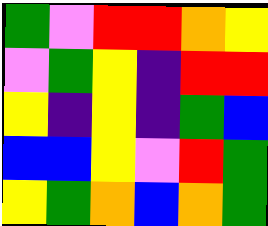[["green", "violet", "red", "red", "orange", "yellow"], ["violet", "green", "yellow", "indigo", "red", "red"], ["yellow", "indigo", "yellow", "indigo", "green", "blue"], ["blue", "blue", "yellow", "violet", "red", "green"], ["yellow", "green", "orange", "blue", "orange", "green"]]